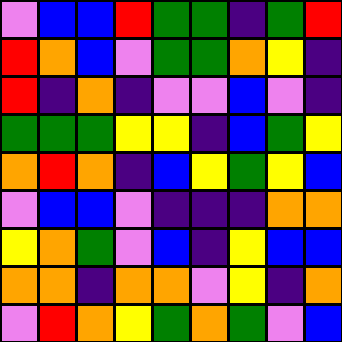[["violet", "blue", "blue", "red", "green", "green", "indigo", "green", "red"], ["red", "orange", "blue", "violet", "green", "green", "orange", "yellow", "indigo"], ["red", "indigo", "orange", "indigo", "violet", "violet", "blue", "violet", "indigo"], ["green", "green", "green", "yellow", "yellow", "indigo", "blue", "green", "yellow"], ["orange", "red", "orange", "indigo", "blue", "yellow", "green", "yellow", "blue"], ["violet", "blue", "blue", "violet", "indigo", "indigo", "indigo", "orange", "orange"], ["yellow", "orange", "green", "violet", "blue", "indigo", "yellow", "blue", "blue"], ["orange", "orange", "indigo", "orange", "orange", "violet", "yellow", "indigo", "orange"], ["violet", "red", "orange", "yellow", "green", "orange", "green", "violet", "blue"]]